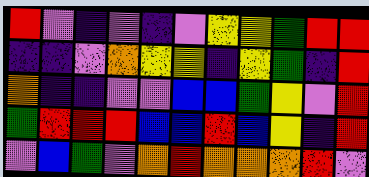[["red", "violet", "indigo", "violet", "indigo", "violet", "yellow", "yellow", "green", "red", "red"], ["indigo", "indigo", "violet", "orange", "yellow", "yellow", "indigo", "yellow", "green", "indigo", "red"], ["orange", "indigo", "indigo", "violet", "violet", "blue", "blue", "green", "yellow", "violet", "red"], ["green", "red", "red", "red", "blue", "blue", "red", "blue", "yellow", "indigo", "red"], ["violet", "blue", "green", "violet", "orange", "red", "orange", "orange", "orange", "red", "violet"]]